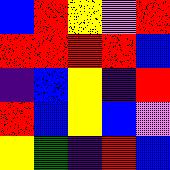[["blue", "red", "yellow", "violet", "red"], ["red", "red", "red", "red", "blue"], ["indigo", "blue", "yellow", "indigo", "red"], ["red", "blue", "yellow", "blue", "violet"], ["yellow", "green", "indigo", "red", "blue"]]